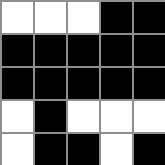[["white", "white", "white", "black", "black"], ["black", "black", "black", "black", "black"], ["black", "black", "black", "black", "black"], ["white", "black", "white", "white", "white"], ["white", "black", "black", "white", "black"]]